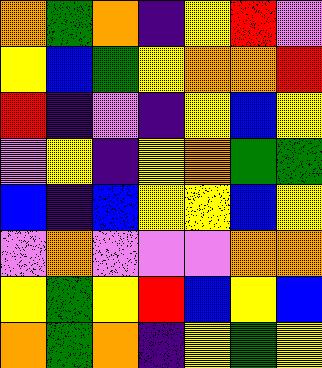[["orange", "green", "orange", "indigo", "yellow", "red", "violet"], ["yellow", "blue", "green", "yellow", "orange", "orange", "red"], ["red", "indigo", "violet", "indigo", "yellow", "blue", "yellow"], ["violet", "yellow", "indigo", "yellow", "orange", "green", "green"], ["blue", "indigo", "blue", "yellow", "yellow", "blue", "yellow"], ["violet", "orange", "violet", "violet", "violet", "orange", "orange"], ["yellow", "green", "yellow", "red", "blue", "yellow", "blue"], ["orange", "green", "orange", "indigo", "yellow", "green", "yellow"]]